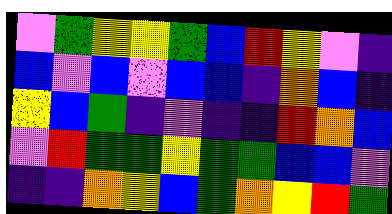[["violet", "green", "yellow", "yellow", "green", "blue", "red", "yellow", "violet", "indigo"], ["blue", "violet", "blue", "violet", "blue", "blue", "indigo", "orange", "blue", "indigo"], ["yellow", "blue", "green", "indigo", "violet", "indigo", "indigo", "red", "orange", "blue"], ["violet", "red", "green", "green", "yellow", "green", "green", "blue", "blue", "violet"], ["indigo", "indigo", "orange", "yellow", "blue", "green", "orange", "yellow", "red", "green"]]